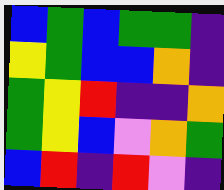[["blue", "green", "blue", "green", "green", "indigo"], ["yellow", "green", "blue", "blue", "orange", "indigo"], ["green", "yellow", "red", "indigo", "indigo", "orange"], ["green", "yellow", "blue", "violet", "orange", "green"], ["blue", "red", "indigo", "red", "violet", "indigo"]]